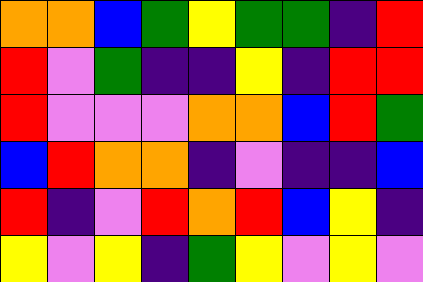[["orange", "orange", "blue", "green", "yellow", "green", "green", "indigo", "red"], ["red", "violet", "green", "indigo", "indigo", "yellow", "indigo", "red", "red"], ["red", "violet", "violet", "violet", "orange", "orange", "blue", "red", "green"], ["blue", "red", "orange", "orange", "indigo", "violet", "indigo", "indigo", "blue"], ["red", "indigo", "violet", "red", "orange", "red", "blue", "yellow", "indigo"], ["yellow", "violet", "yellow", "indigo", "green", "yellow", "violet", "yellow", "violet"]]